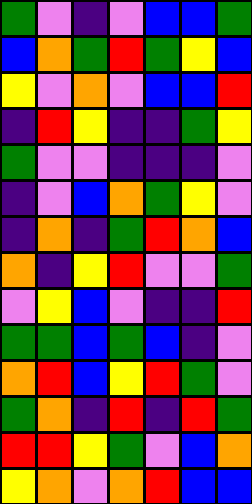[["green", "violet", "indigo", "violet", "blue", "blue", "green"], ["blue", "orange", "green", "red", "green", "yellow", "blue"], ["yellow", "violet", "orange", "violet", "blue", "blue", "red"], ["indigo", "red", "yellow", "indigo", "indigo", "green", "yellow"], ["green", "violet", "violet", "indigo", "indigo", "indigo", "violet"], ["indigo", "violet", "blue", "orange", "green", "yellow", "violet"], ["indigo", "orange", "indigo", "green", "red", "orange", "blue"], ["orange", "indigo", "yellow", "red", "violet", "violet", "green"], ["violet", "yellow", "blue", "violet", "indigo", "indigo", "red"], ["green", "green", "blue", "green", "blue", "indigo", "violet"], ["orange", "red", "blue", "yellow", "red", "green", "violet"], ["green", "orange", "indigo", "red", "indigo", "red", "green"], ["red", "red", "yellow", "green", "violet", "blue", "orange"], ["yellow", "orange", "violet", "orange", "red", "blue", "blue"]]